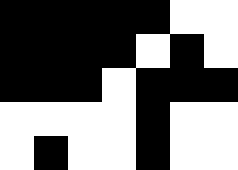[["black", "black", "black", "black", "black", "white", "white"], ["black", "black", "black", "black", "white", "black", "white"], ["black", "black", "black", "white", "black", "black", "black"], ["white", "white", "white", "white", "black", "white", "white"], ["white", "black", "white", "white", "black", "white", "white"]]